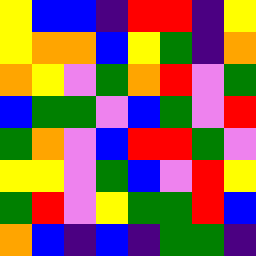[["yellow", "blue", "blue", "indigo", "red", "red", "indigo", "yellow"], ["yellow", "orange", "orange", "blue", "yellow", "green", "indigo", "orange"], ["orange", "yellow", "violet", "green", "orange", "red", "violet", "green"], ["blue", "green", "green", "violet", "blue", "green", "violet", "red"], ["green", "orange", "violet", "blue", "red", "red", "green", "violet"], ["yellow", "yellow", "violet", "green", "blue", "violet", "red", "yellow"], ["green", "red", "violet", "yellow", "green", "green", "red", "blue"], ["orange", "blue", "indigo", "blue", "indigo", "green", "green", "indigo"]]